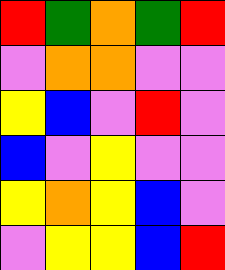[["red", "green", "orange", "green", "red"], ["violet", "orange", "orange", "violet", "violet"], ["yellow", "blue", "violet", "red", "violet"], ["blue", "violet", "yellow", "violet", "violet"], ["yellow", "orange", "yellow", "blue", "violet"], ["violet", "yellow", "yellow", "blue", "red"]]